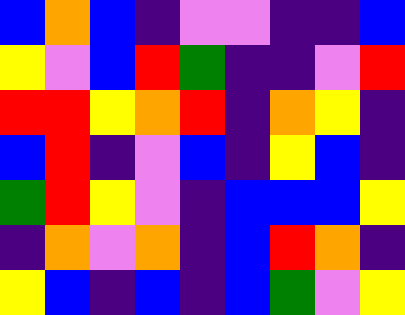[["blue", "orange", "blue", "indigo", "violet", "violet", "indigo", "indigo", "blue"], ["yellow", "violet", "blue", "red", "green", "indigo", "indigo", "violet", "red"], ["red", "red", "yellow", "orange", "red", "indigo", "orange", "yellow", "indigo"], ["blue", "red", "indigo", "violet", "blue", "indigo", "yellow", "blue", "indigo"], ["green", "red", "yellow", "violet", "indigo", "blue", "blue", "blue", "yellow"], ["indigo", "orange", "violet", "orange", "indigo", "blue", "red", "orange", "indigo"], ["yellow", "blue", "indigo", "blue", "indigo", "blue", "green", "violet", "yellow"]]